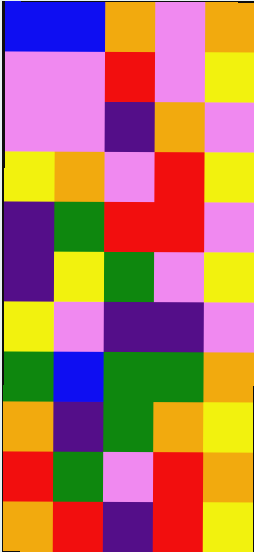[["blue", "blue", "orange", "violet", "orange"], ["violet", "violet", "red", "violet", "yellow"], ["violet", "violet", "indigo", "orange", "violet"], ["yellow", "orange", "violet", "red", "yellow"], ["indigo", "green", "red", "red", "violet"], ["indigo", "yellow", "green", "violet", "yellow"], ["yellow", "violet", "indigo", "indigo", "violet"], ["green", "blue", "green", "green", "orange"], ["orange", "indigo", "green", "orange", "yellow"], ["red", "green", "violet", "red", "orange"], ["orange", "red", "indigo", "red", "yellow"]]